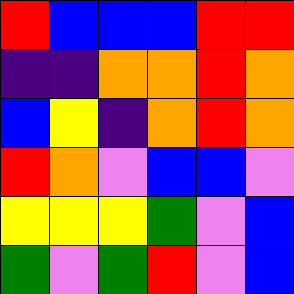[["red", "blue", "blue", "blue", "red", "red"], ["indigo", "indigo", "orange", "orange", "red", "orange"], ["blue", "yellow", "indigo", "orange", "red", "orange"], ["red", "orange", "violet", "blue", "blue", "violet"], ["yellow", "yellow", "yellow", "green", "violet", "blue"], ["green", "violet", "green", "red", "violet", "blue"]]